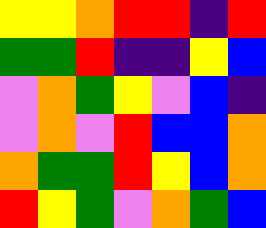[["yellow", "yellow", "orange", "red", "red", "indigo", "red"], ["green", "green", "red", "indigo", "indigo", "yellow", "blue"], ["violet", "orange", "green", "yellow", "violet", "blue", "indigo"], ["violet", "orange", "violet", "red", "blue", "blue", "orange"], ["orange", "green", "green", "red", "yellow", "blue", "orange"], ["red", "yellow", "green", "violet", "orange", "green", "blue"]]